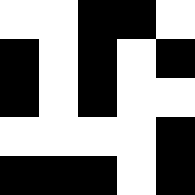[["white", "white", "black", "black", "white"], ["black", "white", "black", "white", "black"], ["black", "white", "black", "white", "white"], ["white", "white", "white", "white", "black"], ["black", "black", "black", "white", "black"]]